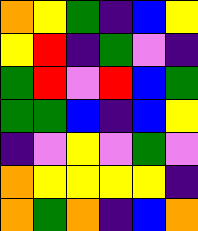[["orange", "yellow", "green", "indigo", "blue", "yellow"], ["yellow", "red", "indigo", "green", "violet", "indigo"], ["green", "red", "violet", "red", "blue", "green"], ["green", "green", "blue", "indigo", "blue", "yellow"], ["indigo", "violet", "yellow", "violet", "green", "violet"], ["orange", "yellow", "yellow", "yellow", "yellow", "indigo"], ["orange", "green", "orange", "indigo", "blue", "orange"]]